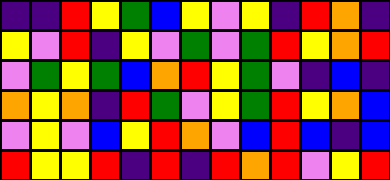[["indigo", "indigo", "red", "yellow", "green", "blue", "yellow", "violet", "yellow", "indigo", "red", "orange", "indigo"], ["yellow", "violet", "red", "indigo", "yellow", "violet", "green", "violet", "green", "red", "yellow", "orange", "red"], ["violet", "green", "yellow", "green", "blue", "orange", "red", "yellow", "green", "violet", "indigo", "blue", "indigo"], ["orange", "yellow", "orange", "indigo", "red", "green", "violet", "yellow", "green", "red", "yellow", "orange", "blue"], ["violet", "yellow", "violet", "blue", "yellow", "red", "orange", "violet", "blue", "red", "blue", "indigo", "blue"], ["red", "yellow", "yellow", "red", "indigo", "red", "indigo", "red", "orange", "red", "violet", "yellow", "red"]]